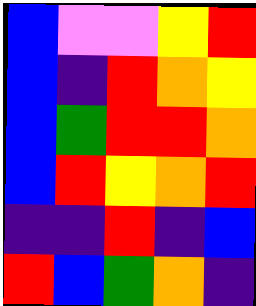[["blue", "violet", "violet", "yellow", "red"], ["blue", "indigo", "red", "orange", "yellow"], ["blue", "green", "red", "red", "orange"], ["blue", "red", "yellow", "orange", "red"], ["indigo", "indigo", "red", "indigo", "blue"], ["red", "blue", "green", "orange", "indigo"]]